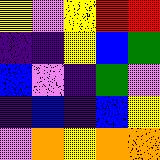[["yellow", "violet", "yellow", "red", "red"], ["indigo", "indigo", "yellow", "blue", "green"], ["blue", "violet", "indigo", "green", "violet"], ["indigo", "blue", "indigo", "blue", "yellow"], ["violet", "orange", "yellow", "orange", "orange"]]